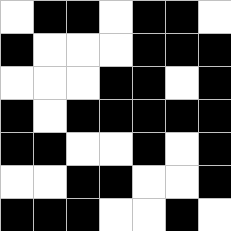[["white", "black", "black", "white", "black", "black", "white"], ["black", "white", "white", "white", "black", "black", "black"], ["white", "white", "white", "black", "black", "white", "black"], ["black", "white", "black", "black", "black", "black", "black"], ["black", "black", "white", "white", "black", "white", "black"], ["white", "white", "black", "black", "white", "white", "black"], ["black", "black", "black", "white", "white", "black", "white"]]